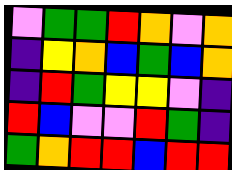[["violet", "green", "green", "red", "orange", "violet", "orange"], ["indigo", "yellow", "orange", "blue", "green", "blue", "orange"], ["indigo", "red", "green", "yellow", "yellow", "violet", "indigo"], ["red", "blue", "violet", "violet", "red", "green", "indigo"], ["green", "orange", "red", "red", "blue", "red", "red"]]